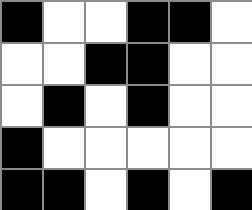[["black", "white", "white", "black", "black", "white"], ["white", "white", "black", "black", "white", "white"], ["white", "black", "white", "black", "white", "white"], ["black", "white", "white", "white", "white", "white"], ["black", "black", "white", "black", "white", "black"]]